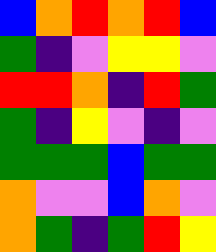[["blue", "orange", "red", "orange", "red", "blue"], ["green", "indigo", "violet", "yellow", "yellow", "violet"], ["red", "red", "orange", "indigo", "red", "green"], ["green", "indigo", "yellow", "violet", "indigo", "violet"], ["green", "green", "green", "blue", "green", "green"], ["orange", "violet", "violet", "blue", "orange", "violet"], ["orange", "green", "indigo", "green", "red", "yellow"]]